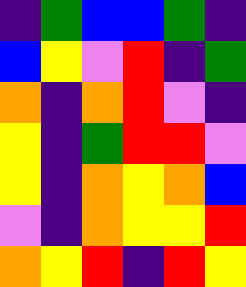[["indigo", "green", "blue", "blue", "green", "indigo"], ["blue", "yellow", "violet", "red", "indigo", "green"], ["orange", "indigo", "orange", "red", "violet", "indigo"], ["yellow", "indigo", "green", "red", "red", "violet"], ["yellow", "indigo", "orange", "yellow", "orange", "blue"], ["violet", "indigo", "orange", "yellow", "yellow", "red"], ["orange", "yellow", "red", "indigo", "red", "yellow"]]